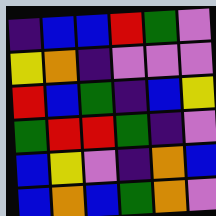[["indigo", "blue", "blue", "red", "green", "violet"], ["yellow", "orange", "indigo", "violet", "violet", "violet"], ["red", "blue", "green", "indigo", "blue", "yellow"], ["green", "red", "red", "green", "indigo", "violet"], ["blue", "yellow", "violet", "indigo", "orange", "blue"], ["blue", "orange", "blue", "green", "orange", "violet"]]